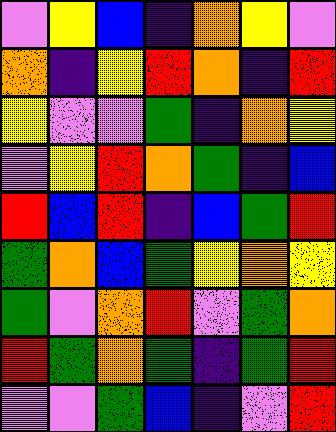[["violet", "yellow", "blue", "indigo", "orange", "yellow", "violet"], ["orange", "indigo", "yellow", "red", "orange", "indigo", "red"], ["yellow", "violet", "violet", "green", "indigo", "orange", "yellow"], ["violet", "yellow", "red", "orange", "green", "indigo", "blue"], ["red", "blue", "red", "indigo", "blue", "green", "red"], ["green", "orange", "blue", "green", "yellow", "orange", "yellow"], ["green", "violet", "orange", "red", "violet", "green", "orange"], ["red", "green", "orange", "green", "indigo", "green", "red"], ["violet", "violet", "green", "blue", "indigo", "violet", "red"]]